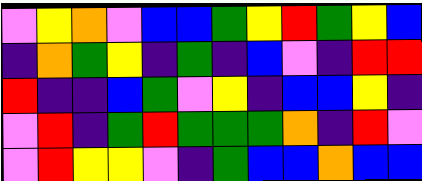[["violet", "yellow", "orange", "violet", "blue", "blue", "green", "yellow", "red", "green", "yellow", "blue"], ["indigo", "orange", "green", "yellow", "indigo", "green", "indigo", "blue", "violet", "indigo", "red", "red"], ["red", "indigo", "indigo", "blue", "green", "violet", "yellow", "indigo", "blue", "blue", "yellow", "indigo"], ["violet", "red", "indigo", "green", "red", "green", "green", "green", "orange", "indigo", "red", "violet"], ["violet", "red", "yellow", "yellow", "violet", "indigo", "green", "blue", "blue", "orange", "blue", "blue"]]